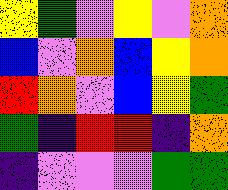[["yellow", "green", "violet", "yellow", "violet", "orange"], ["blue", "violet", "orange", "blue", "yellow", "orange"], ["red", "orange", "violet", "blue", "yellow", "green"], ["green", "indigo", "red", "red", "indigo", "orange"], ["indigo", "violet", "violet", "violet", "green", "green"]]